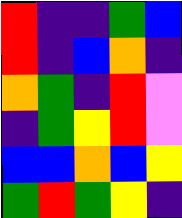[["red", "indigo", "indigo", "green", "blue"], ["red", "indigo", "blue", "orange", "indigo"], ["orange", "green", "indigo", "red", "violet"], ["indigo", "green", "yellow", "red", "violet"], ["blue", "blue", "orange", "blue", "yellow"], ["green", "red", "green", "yellow", "indigo"]]